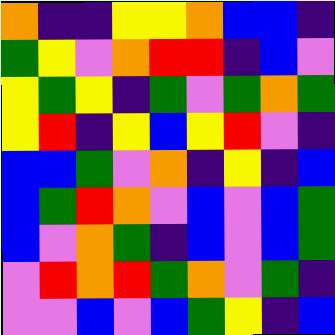[["orange", "indigo", "indigo", "yellow", "yellow", "orange", "blue", "blue", "indigo"], ["green", "yellow", "violet", "orange", "red", "red", "indigo", "blue", "violet"], ["yellow", "green", "yellow", "indigo", "green", "violet", "green", "orange", "green"], ["yellow", "red", "indigo", "yellow", "blue", "yellow", "red", "violet", "indigo"], ["blue", "blue", "green", "violet", "orange", "indigo", "yellow", "indigo", "blue"], ["blue", "green", "red", "orange", "violet", "blue", "violet", "blue", "green"], ["blue", "violet", "orange", "green", "indigo", "blue", "violet", "blue", "green"], ["violet", "red", "orange", "red", "green", "orange", "violet", "green", "indigo"], ["violet", "violet", "blue", "violet", "blue", "green", "yellow", "indigo", "blue"]]